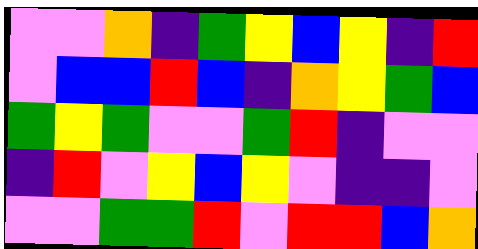[["violet", "violet", "orange", "indigo", "green", "yellow", "blue", "yellow", "indigo", "red"], ["violet", "blue", "blue", "red", "blue", "indigo", "orange", "yellow", "green", "blue"], ["green", "yellow", "green", "violet", "violet", "green", "red", "indigo", "violet", "violet"], ["indigo", "red", "violet", "yellow", "blue", "yellow", "violet", "indigo", "indigo", "violet"], ["violet", "violet", "green", "green", "red", "violet", "red", "red", "blue", "orange"]]